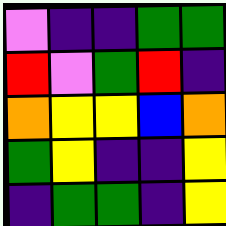[["violet", "indigo", "indigo", "green", "green"], ["red", "violet", "green", "red", "indigo"], ["orange", "yellow", "yellow", "blue", "orange"], ["green", "yellow", "indigo", "indigo", "yellow"], ["indigo", "green", "green", "indigo", "yellow"]]